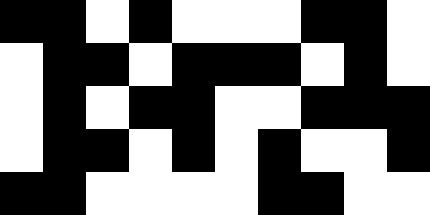[["black", "black", "white", "black", "white", "white", "white", "black", "black", "white"], ["white", "black", "black", "white", "black", "black", "black", "white", "black", "white"], ["white", "black", "white", "black", "black", "white", "white", "black", "black", "black"], ["white", "black", "black", "white", "black", "white", "black", "white", "white", "black"], ["black", "black", "white", "white", "white", "white", "black", "black", "white", "white"]]